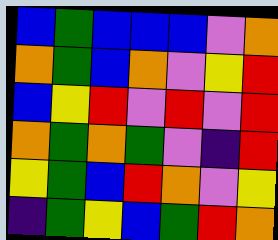[["blue", "green", "blue", "blue", "blue", "violet", "orange"], ["orange", "green", "blue", "orange", "violet", "yellow", "red"], ["blue", "yellow", "red", "violet", "red", "violet", "red"], ["orange", "green", "orange", "green", "violet", "indigo", "red"], ["yellow", "green", "blue", "red", "orange", "violet", "yellow"], ["indigo", "green", "yellow", "blue", "green", "red", "orange"]]